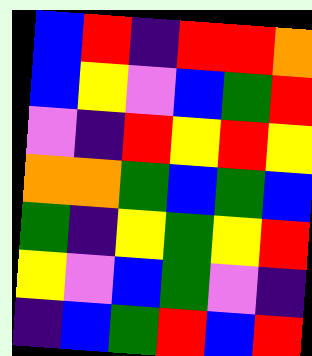[["blue", "red", "indigo", "red", "red", "orange"], ["blue", "yellow", "violet", "blue", "green", "red"], ["violet", "indigo", "red", "yellow", "red", "yellow"], ["orange", "orange", "green", "blue", "green", "blue"], ["green", "indigo", "yellow", "green", "yellow", "red"], ["yellow", "violet", "blue", "green", "violet", "indigo"], ["indigo", "blue", "green", "red", "blue", "red"]]